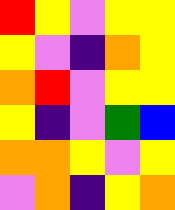[["red", "yellow", "violet", "yellow", "yellow"], ["yellow", "violet", "indigo", "orange", "yellow"], ["orange", "red", "violet", "yellow", "yellow"], ["yellow", "indigo", "violet", "green", "blue"], ["orange", "orange", "yellow", "violet", "yellow"], ["violet", "orange", "indigo", "yellow", "orange"]]